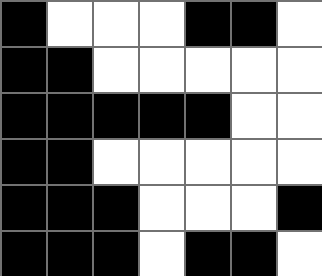[["black", "white", "white", "white", "black", "black", "white"], ["black", "black", "white", "white", "white", "white", "white"], ["black", "black", "black", "black", "black", "white", "white"], ["black", "black", "white", "white", "white", "white", "white"], ["black", "black", "black", "white", "white", "white", "black"], ["black", "black", "black", "white", "black", "black", "white"]]